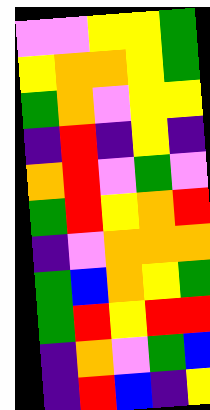[["violet", "violet", "yellow", "yellow", "green"], ["yellow", "orange", "orange", "yellow", "green"], ["green", "orange", "violet", "yellow", "yellow"], ["indigo", "red", "indigo", "yellow", "indigo"], ["orange", "red", "violet", "green", "violet"], ["green", "red", "yellow", "orange", "red"], ["indigo", "violet", "orange", "orange", "orange"], ["green", "blue", "orange", "yellow", "green"], ["green", "red", "yellow", "red", "red"], ["indigo", "orange", "violet", "green", "blue"], ["indigo", "red", "blue", "indigo", "yellow"]]